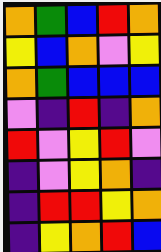[["orange", "green", "blue", "red", "orange"], ["yellow", "blue", "orange", "violet", "yellow"], ["orange", "green", "blue", "blue", "blue"], ["violet", "indigo", "red", "indigo", "orange"], ["red", "violet", "yellow", "red", "violet"], ["indigo", "violet", "yellow", "orange", "indigo"], ["indigo", "red", "red", "yellow", "orange"], ["indigo", "yellow", "orange", "red", "blue"]]